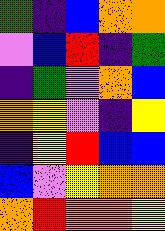[["green", "indigo", "blue", "orange", "orange"], ["violet", "blue", "red", "indigo", "green"], ["indigo", "green", "violet", "orange", "blue"], ["orange", "yellow", "violet", "indigo", "yellow"], ["indigo", "yellow", "red", "blue", "blue"], ["blue", "violet", "yellow", "orange", "orange"], ["orange", "red", "orange", "orange", "yellow"]]